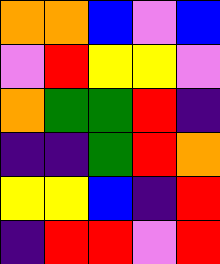[["orange", "orange", "blue", "violet", "blue"], ["violet", "red", "yellow", "yellow", "violet"], ["orange", "green", "green", "red", "indigo"], ["indigo", "indigo", "green", "red", "orange"], ["yellow", "yellow", "blue", "indigo", "red"], ["indigo", "red", "red", "violet", "red"]]